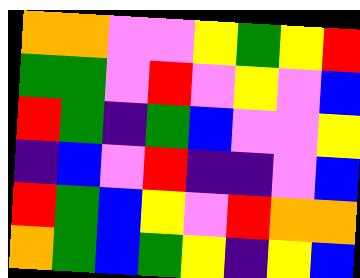[["orange", "orange", "violet", "violet", "yellow", "green", "yellow", "red"], ["green", "green", "violet", "red", "violet", "yellow", "violet", "blue"], ["red", "green", "indigo", "green", "blue", "violet", "violet", "yellow"], ["indigo", "blue", "violet", "red", "indigo", "indigo", "violet", "blue"], ["red", "green", "blue", "yellow", "violet", "red", "orange", "orange"], ["orange", "green", "blue", "green", "yellow", "indigo", "yellow", "blue"]]